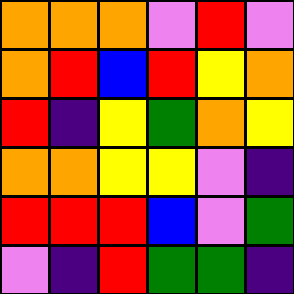[["orange", "orange", "orange", "violet", "red", "violet"], ["orange", "red", "blue", "red", "yellow", "orange"], ["red", "indigo", "yellow", "green", "orange", "yellow"], ["orange", "orange", "yellow", "yellow", "violet", "indigo"], ["red", "red", "red", "blue", "violet", "green"], ["violet", "indigo", "red", "green", "green", "indigo"]]